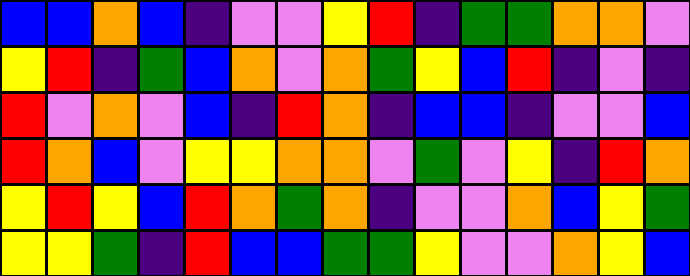[["blue", "blue", "orange", "blue", "indigo", "violet", "violet", "yellow", "red", "indigo", "green", "green", "orange", "orange", "violet"], ["yellow", "red", "indigo", "green", "blue", "orange", "violet", "orange", "green", "yellow", "blue", "red", "indigo", "violet", "indigo"], ["red", "violet", "orange", "violet", "blue", "indigo", "red", "orange", "indigo", "blue", "blue", "indigo", "violet", "violet", "blue"], ["red", "orange", "blue", "violet", "yellow", "yellow", "orange", "orange", "violet", "green", "violet", "yellow", "indigo", "red", "orange"], ["yellow", "red", "yellow", "blue", "red", "orange", "green", "orange", "indigo", "violet", "violet", "orange", "blue", "yellow", "green"], ["yellow", "yellow", "green", "indigo", "red", "blue", "blue", "green", "green", "yellow", "violet", "violet", "orange", "yellow", "blue"]]